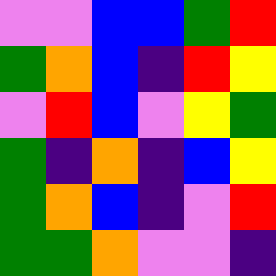[["violet", "violet", "blue", "blue", "green", "red"], ["green", "orange", "blue", "indigo", "red", "yellow"], ["violet", "red", "blue", "violet", "yellow", "green"], ["green", "indigo", "orange", "indigo", "blue", "yellow"], ["green", "orange", "blue", "indigo", "violet", "red"], ["green", "green", "orange", "violet", "violet", "indigo"]]